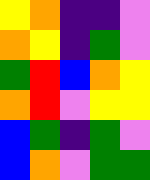[["yellow", "orange", "indigo", "indigo", "violet"], ["orange", "yellow", "indigo", "green", "violet"], ["green", "red", "blue", "orange", "yellow"], ["orange", "red", "violet", "yellow", "yellow"], ["blue", "green", "indigo", "green", "violet"], ["blue", "orange", "violet", "green", "green"]]